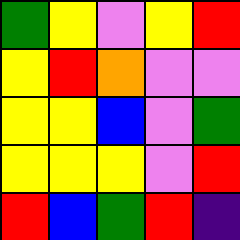[["green", "yellow", "violet", "yellow", "red"], ["yellow", "red", "orange", "violet", "violet"], ["yellow", "yellow", "blue", "violet", "green"], ["yellow", "yellow", "yellow", "violet", "red"], ["red", "blue", "green", "red", "indigo"]]